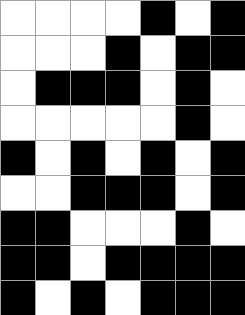[["white", "white", "white", "white", "black", "white", "black"], ["white", "white", "white", "black", "white", "black", "black"], ["white", "black", "black", "black", "white", "black", "white"], ["white", "white", "white", "white", "white", "black", "white"], ["black", "white", "black", "white", "black", "white", "black"], ["white", "white", "black", "black", "black", "white", "black"], ["black", "black", "white", "white", "white", "black", "white"], ["black", "black", "white", "black", "black", "black", "black"], ["black", "white", "black", "white", "black", "black", "black"]]